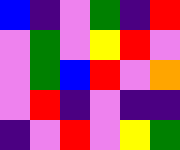[["blue", "indigo", "violet", "green", "indigo", "red"], ["violet", "green", "violet", "yellow", "red", "violet"], ["violet", "green", "blue", "red", "violet", "orange"], ["violet", "red", "indigo", "violet", "indigo", "indigo"], ["indigo", "violet", "red", "violet", "yellow", "green"]]